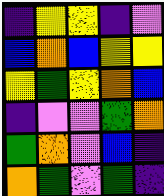[["indigo", "yellow", "yellow", "indigo", "violet"], ["blue", "orange", "blue", "yellow", "yellow"], ["yellow", "green", "yellow", "orange", "blue"], ["indigo", "violet", "violet", "green", "orange"], ["green", "orange", "violet", "blue", "indigo"], ["orange", "green", "violet", "green", "indigo"]]